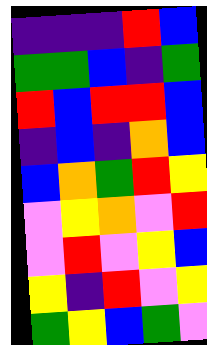[["indigo", "indigo", "indigo", "red", "blue"], ["green", "green", "blue", "indigo", "green"], ["red", "blue", "red", "red", "blue"], ["indigo", "blue", "indigo", "orange", "blue"], ["blue", "orange", "green", "red", "yellow"], ["violet", "yellow", "orange", "violet", "red"], ["violet", "red", "violet", "yellow", "blue"], ["yellow", "indigo", "red", "violet", "yellow"], ["green", "yellow", "blue", "green", "violet"]]